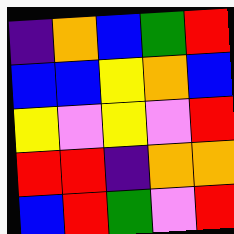[["indigo", "orange", "blue", "green", "red"], ["blue", "blue", "yellow", "orange", "blue"], ["yellow", "violet", "yellow", "violet", "red"], ["red", "red", "indigo", "orange", "orange"], ["blue", "red", "green", "violet", "red"]]